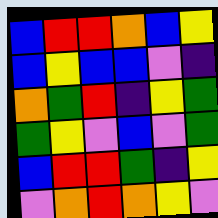[["blue", "red", "red", "orange", "blue", "yellow"], ["blue", "yellow", "blue", "blue", "violet", "indigo"], ["orange", "green", "red", "indigo", "yellow", "green"], ["green", "yellow", "violet", "blue", "violet", "green"], ["blue", "red", "red", "green", "indigo", "yellow"], ["violet", "orange", "red", "orange", "yellow", "violet"]]